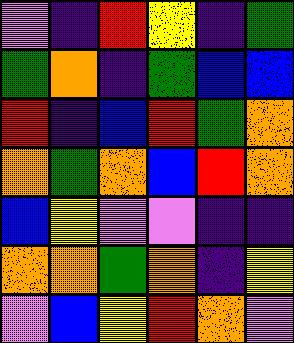[["violet", "indigo", "red", "yellow", "indigo", "green"], ["green", "orange", "indigo", "green", "blue", "blue"], ["red", "indigo", "blue", "red", "green", "orange"], ["orange", "green", "orange", "blue", "red", "orange"], ["blue", "yellow", "violet", "violet", "indigo", "indigo"], ["orange", "orange", "green", "orange", "indigo", "yellow"], ["violet", "blue", "yellow", "red", "orange", "violet"]]